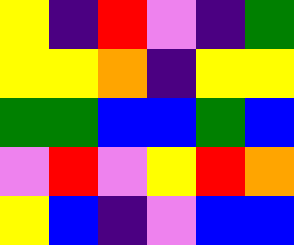[["yellow", "indigo", "red", "violet", "indigo", "green"], ["yellow", "yellow", "orange", "indigo", "yellow", "yellow"], ["green", "green", "blue", "blue", "green", "blue"], ["violet", "red", "violet", "yellow", "red", "orange"], ["yellow", "blue", "indigo", "violet", "blue", "blue"]]